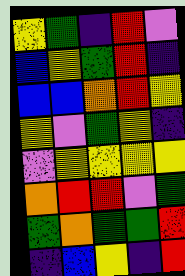[["yellow", "green", "indigo", "red", "violet"], ["blue", "yellow", "green", "red", "indigo"], ["blue", "blue", "orange", "red", "yellow"], ["yellow", "violet", "green", "yellow", "indigo"], ["violet", "yellow", "yellow", "yellow", "yellow"], ["orange", "red", "red", "violet", "green"], ["green", "orange", "green", "green", "red"], ["indigo", "blue", "yellow", "indigo", "red"]]